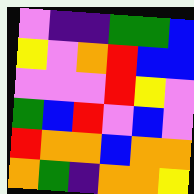[["violet", "indigo", "indigo", "green", "green", "blue"], ["yellow", "violet", "orange", "red", "blue", "blue"], ["violet", "violet", "violet", "red", "yellow", "violet"], ["green", "blue", "red", "violet", "blue", "violet"], ["red", "orange", "orange", "blue", "orange", "orange"], ["orange", "green", "indigo", "orange", "orange", "yellow"]]